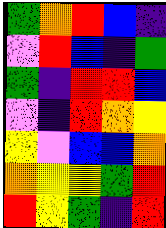[["green", "orange", "red", "blue", "indigo"], ["violet", "red", "blue", "indigo", "green"], ["green", "indigo", "red", "red", "blue"], ["violet", "indigo", "red", "orange", "yellow"], ["yellow", "violet", "blue", "blue", "orange"], ["orange", "yellow", "yellow", "green", "red"], ["red", "yellow", "green", "indigo", "red"]]